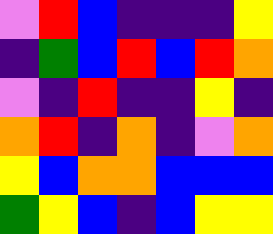[["violet", "red", "blue", "indigo", "indigo", "indigo", "yellow"], ["indigo", "green", "blue", "red", "blue", "red", "orange"], ["violet", "indigo", "red", "indigo", "indigo", "yellow", "indigo"], ["orange", "red", "indigo", "orange", "indigo", "violet", "orange"], ["yellow", "blue", "orange", "orange", "blue", "blue", "blue"], ["green", "yellow", "blue", "indigo", "blue", "yellow", "yellow"]]